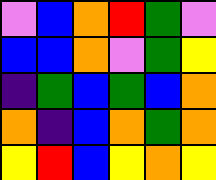[["violet", "blue", "orange", "red", "green", "violet"], ["blue", "blue", "orange", "violet", "green", "yellow"], ["indigo", "green", "blue", "green", "blue", "orange"], ["orange", "indigo", "blue", "orange", "green", "orange"], ["yellow", "red", "blue", "yellow", "orange", "yellow"]]